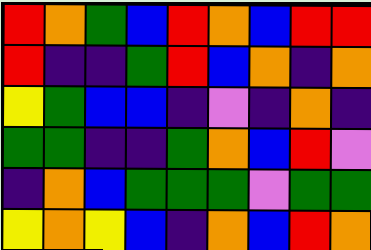[["red", "orange", "green", "blue", "red", "orange", "blue", "red", "red"], ["red", "indigo", "indigo", "green", "red", "blue", "orange", "indigo", "orange"], ["yellow", "green", "blue", "blue", "indigo", "violet", "indigo", "orange", "indigo"], ["green", "green", "indigo", "indigo", "green", "orange", "blue", "red", "violet"], ["indigo", "orange", "blue", "green", "green", "green", "violet", "green", "green"], ["yellow", "orange", "yellow", "blue", "indigo", "orange", "blue", "red", "orange"]]